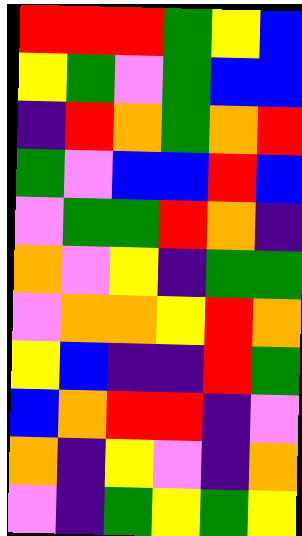[["red", "red", "red", "green", "yellow", "blue"], ["yellow", "green", "violet", "green", "blue", "blue"], ["indigo", "red", "orange", "green", "orange", "red"], ["green", "violet", "blue", "blue", "red", "blue"], ["violet", "green", "green", "red", "orange", "indigo"], ["orange", "violet", "yellow", "indigo", "green", "green"], ["violet", "orange", "orange", "yellow", "red", "orange"], ["yellow", "blue", "indigo", "indigo", "red", "green"], ["blue", "orange", "red", "red", "indigo", "violet"], ["orange", "indigo", "yellow", "violet", "indigo", "orange"], ["violet", "indigo", "green", "yellow", "green", "yellow"]]